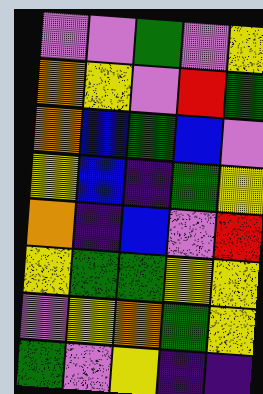[["violet", "violet", "green", "violet", "yellow"], ["orange", "yellow", "violet", "red", "green"], ["orange", "blue", "green", "blue", "violet"], ["yellow", "blue", "indigo", "green", "yellow"], ["orange", "indigo", "blue", "violet", "red"], ["yellow", "green", "green", "yellow", "yellow"], ["violet", "yellow", "orange", "green", "yellow"], ["green", "violet", "yellow", "indigo", "indigo"]]